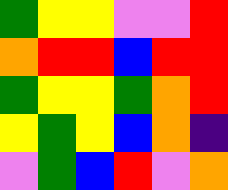[["green", "yellow", "yellow", "violet", "violet", "red"], ["orange", "red", "red", "blue", "red", "red"], ["green", "yellow", "yellow", "green", "orange", "red"], ["yellow", "green", "yellow", "blue", "orange", "indigo"], ["violet", "green", "blue", "red", "violet", "orange"]]